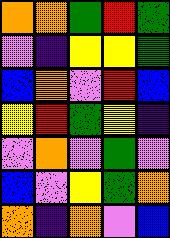[["orange", "orange", "green", "red", "green"], ["violet", "indigo", "yellow", "yellow", "green"], ["blue", "orange", "violet", "red", "blue"], ["yellow", "red", "green", "yellow", "indigo"], ["violet", "orange", "violet", "green", "violet"], ["blue", "violet", "yellow", "green", "orange"], ["orange", "indigo", "orange", "violet", "blue"]]